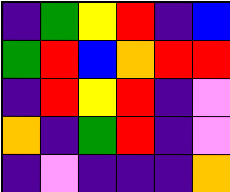[["indigo", "green", "yellow", "red", "indigo", "blue"], ["green", "red", "blue", "orange", "red", "red"], ["indigo", "red", "yellow", "red", "indigo", "violet"], ["orange", "indigo", "green", "red", "indigo", "violet"], ["indigo", "violet", "indigo", "indigo", "indigo", "orange"]]